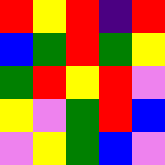[["red", "yellow", "red", "indigo", "red"], ["blue", "green", "red", "green", "yellow"], ["green", "red", "yellow", "red", "violet"], ["yellow", "violet", "green", "red", "blue"], ["violet", "yellow", "green", "blue", "violet"]]